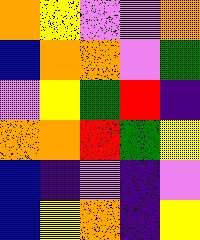[["orange", "yellow", "violet", "violet", "orange"], ["blue", "orange", "orange", "violet", "green"], ["violet", "yellow", "green", "red", "indigo"], ["orange", "orange", "red", "green", "yellow"], ["blue", "indigo", "violet", "indigo", "violet"], ["blue", "yellow", "orange", "indigo", "yellow"]]